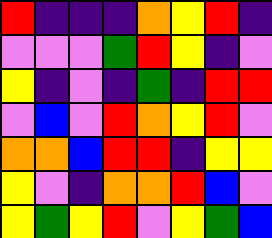[["red", "indigo", "indigo", "indigo", "orange", "yellow", "red", "indigo"], ["violet", "violet", "violet", "green", "red", "yellow", "indigo", "violet"], ["yellow", "indigo", "violet", "indigo", "green", "indigo", "red", "red"], ["violet", "blue", "violet", "red", "orange", "yellow", "red", "violet"], ["orange", "orange", "blue", "red", "red", "indigo", "yellow", "yellow"], ["yellow", "violet", "indigo", "orange", "orange", "red", "blue", "violet"], ["yellow", "green", "yellow", "red", "violet", "yellow", "green", "blue"]]